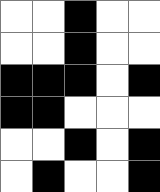[["white", "white", "black", "white", "white"], ["white", "white", "black", "white", "white"], ["black", "black", "black", "white", "black"], ["black", "black", "white", "white", "white"], ["white", "white", "black", "white", "black"], ["white", "black", "white", "white", "black"]]